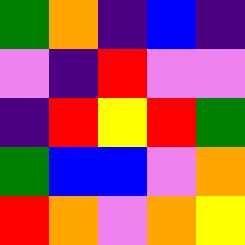[["green", "orange", "indigo", "blue", "indigo"], ["violet", "indigo", "red", "violet", "violet"], ["indigo", "red", "yellow", "red", "green"], ["green", "blue", "blue", "violet", "orange"], ["red", "orange", "violet", "orange", "yellow"]]